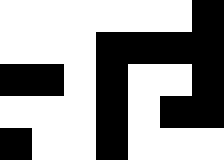[["white", "white", "white", "white", "white", "white", "black"], ["white", "white", "white", "black", "black", "black", "black"], ["black", "black", "white", "black", "white", "white", "black"], ["white", "white", "white", "black", "white", "black", "black"], ["black", "white", "white", "black", "white", "white", "white"]]